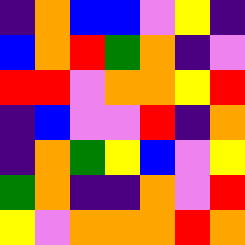[["indigo", "orange", "blue", "blue", "violet", "yellow", "indigo"], ["blue", "orange", "red", "green", "orange", "indigo", "violet"], ["red", "red", "violet", "orange", "orange", "yellow", "red"], ["indigo", "blue", "violet", "violet", "red", "indigo", "orange"], ["indigo", "orange", "green", "yellow", "blue", "violet", "yellow"], ["green", "orange", "indigo", "indigo", "orange", "violet", "red"], ["yellow", "violet", "orange", "orange", "orange", "red", "orange"]]